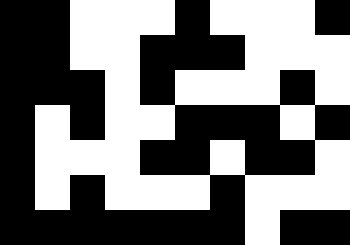[["black", "black", "white", "white", "white", "black", "white", "white", "white", "black"], ["black", "black", "white", "white", "black", "black", "black", "white", "white", "white"], ["black", "black", "black", "white", "black", "white", "white", "white", "black", "white"], ["black", "white", "black", "white", "white", "black", "black", "black", "white", "black"], ["black", "white", "white", "white", "black", "black", "white", "black", "black", "white"], ["black", "white", "black", "white", "white", "white", "black", "white", "white", "white"], ["black", "black", "black", "black", "black", "black", "black", "white", "black", "black"]]